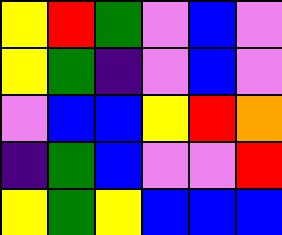[["yellow", "red", "green", "violet", "blue", "violet"], ["yellow", "green", "indigo", "violet", "blue", "violet"], ["violet", "blue", "blue", "yellow", "red", "orange"], ["indigo", "green", "blue", "violet", "violet", "red"], ["yellow", "green", "yellow", "blue", "blue", "blue"]]